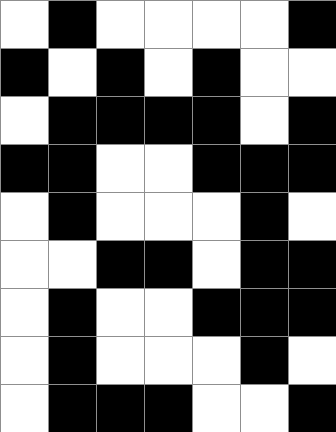[["white", "black", "white", "white", "white", "white", "black"], ["black", "white", "black", "white", "black", "white", "white"], ["white", "black", "black", "black", "black", "white", "black"], ["black", "black", "white", "white", "black", "black", "black"], ["white", "black", "white", "white", "white", "black", "white"], ["white", "white", "black", "black", "white", "black", "black"], ["white", "black", "white", "white", "black", "black", "black"], ["white", "black", "white", "white", "white", "black", "white"], ["white", "black", "black", "black", "white", "white", "black"]]